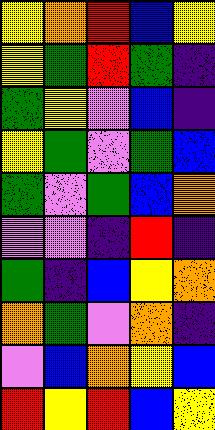[["yellow", "orange", "red", "blue", "yellow"], ["yellow", "green", "red", "green", "indigo"], ["green", "yellow", "violet", "blue", "indigo"], ["yellow", "green", "violet", "green", "blue"], ["green", "violet", "green", "blue", "orange"], ["violet", "violet", "indigo", "red", "indigo"], ["green", "indigo", "blue", "yellow", "orange"], ["orange", "green", "violet", "orange", "indigo"], ["violet", "blue", "orange", "yellow", "blue"], ["red", "yellow", "red", "blue", "yellow"]]